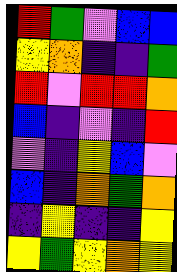[["red", "green", "violet", "blue", "blue"], ["yellow", "orange", "indigo", "indigo", "green"], ["red", "violet", "red", "red", "orange"], ["blue", "indigo", "violet", "indigo", "red"], ["violet", "indigo", "yellow", "blue", "violet"], ["blue", "indigo", "orange", "green", "orange"], ["indigo", "yellow", "indigo", "indigo", "yellow"], ["yellow", "green", "yellow", "orange", "yellow"]]